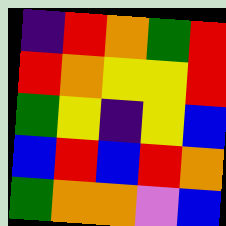[["indigo", "red", "orange", "green", "red"], ["red", "orange", "yellow", "yellow", "red"], ["green", "yellow", "indigo", "yellow", "blue"], ["blue", "red", "blue", "red", "orange"], ["green", "orange", "orange", "violet", "blue"]]